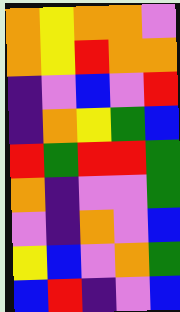[["orange", "yellow", "orange", "orange", "violet"], ["orange", "yellow", "red", "orange", "orange"], ["indigo", "violet", "blue", "violet", "red"], ["indigo", "orange", "yellow", "green", "blue"], ["red", "green", "red", "red", "green"], ["orange", "indigo", "violet", "violet", "green"], ["violet", "indigo", "orange", "violet", "blue"], ["yellow", "blue", "violet", "orange", "green"], ["blue", "red", "indigo", "violet", "blue"]]